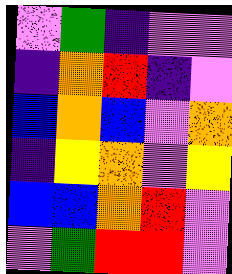[["violet", "green", "indigo", "violet", "violet"], ["indigo", "orange", "red", "indigo", "violet"], ["blue", "orange", "blue", "violet", "orange"], ["indigo", "yellow", "orange", "violet", "yellow"], ["blue", "blue", "orange", "red", "violet"], ["violet", "green", "red", "red", "violet"]]